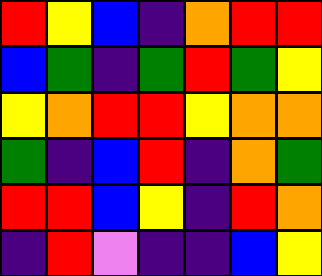[["red", "yellow", "blue", "indigo", "orange", "red", "red"], ["blue", "green", "indigo", "green", "red", "green", "yellow"], ["yellow", "orange", "red", "red", "yellow", "orange", "orange"], ["green", "indigo", "blue", "red", "indigo", "orange", "green"], ["red", "red", "blue", "yellow", "indigo", "red", "orange"], ["indigo", "red", "violet", "indigo", "indigo", "blue", "yellow"]]